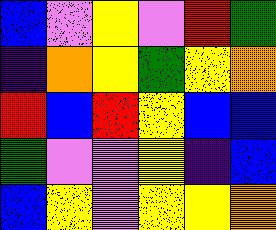[["blue", "violet", "yellow", "violet", "red", "green"], ["indigo", "orange", "yellow", "green", "yellow", "orange"], ["red", "blue", "red", "yellow", "blue", "blue"], ["green", "violet", "violet", "yellow", "indigo", "blue"], ["blue", "yellow", "violet", "yellow", "yellow", "orange"]]